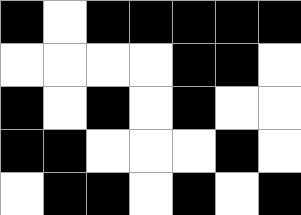[["black", "white", "black", "black", "black", "black", "black"], ["white", "white", "white", "white", "black", "black", "white"], ["black", "white", "black", "white", "black", "white", "white"], ["black", "black", "white", "white", "white", "black", "white"], ["white", "black", "black", "white", "black", "white", "black"]]